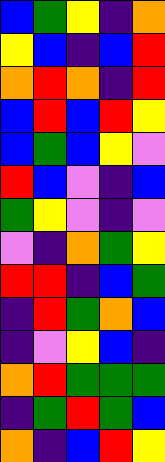[["blue", "green", "yellow", "indigo", "orange"], ["yellow", "blue", "indigo", "blue", "red"], ["orange", "red", "orange", "indigo", "red"], ["blue", "red", "blue", "red", "yellow"], ["blue", "green", "blue", "yellow", "violet"], ["red", "blue", "violet", "indigo", "blue"], ["green", "yellow", "violet", "indigo", "violet"], ["violet", "indigo", "orange", "green", "yellow"], ["red", "red", "indigo", "blue", "green"], ["indigo", "red", "green", "orange", "blue"], ["indigo", "violet", "yellow", "blue", "indigo"], ["orange", "red", "green", "green", "green"], ["indigo", "green", "red", "green", "blue"], ["orange", "indigo", "blue", "red", "yellow"]]